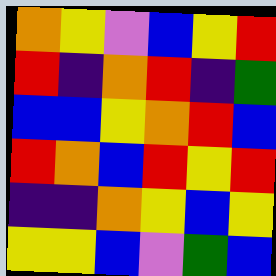[["orange", "yellow", "violet", "blue", "yellow", "red"], ["red", "indigo", "orange", "red", "indigo", "green"], ["blue", "blue", "yellow", "orange", "red", "blue"], ["red", "orange", "blue", "red", "yellow", "red"], ["indigo", "indigo", "orange", "yellow", "blue", "yellow"], ["yellow", "yellow", "blue", "violet", "green", "blue"]]